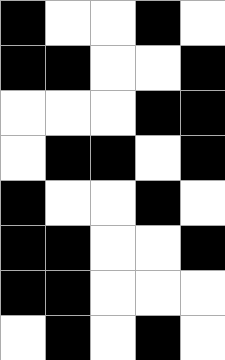[["black", "white", "white", "black", "white"], ["black", "black", "white", "white", "black"], ["white", "white", "white", "black", "black"], ["white", "black", "black", "white", "black"], ["black", "white", "white", "black", "white"], ["black", "black", "white", "white", "black"], ["black", "black", "white", "white", "white"], ["white", "black", "white", "black", "white"]]